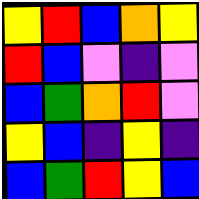[["yellow", "red", "blue", "orange", "yellow"], ["red", "blue", "violet", "indigo", "violet"], ["blue", "green", "orange", "red", "violet"], ["yellow", "blue", "indigo", "yellow", "indigo"], ["blue", "green", "red", "yellow", "blue"]]